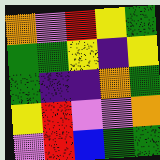[["orange", "violet", "red", "yellow", "green"], ["green", "green", "yellow", "indigo", "yellow"], ["green", "indigo", "indigo", "orange", "green"], ["yellow", "red", "violet", "violet", "orange"], ["violet", "red", "blue", "green", "green"]]